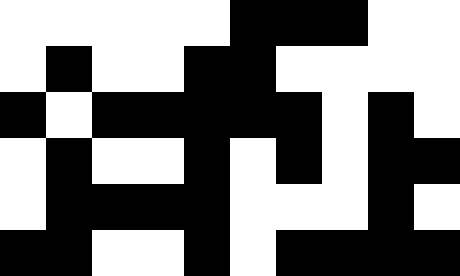[["white", "white", "white", "white", "white", "black", "black", "black", "white", "white"], ["white", "black", "white", "white", "black", "black", "white", "white", "white", "white"], ["black", "white", "black", "black", "black", "black", "black", "white", "black", "white"], ["white", "black", "white", "white", "black", "white", "black", "white", "black", "black"], ["white", "black", "black", "black", "black", "white", "white", "white", "black", "white"], ["black", "black", "white", "white", "black", "white", "black", "black", "black", "black"]]